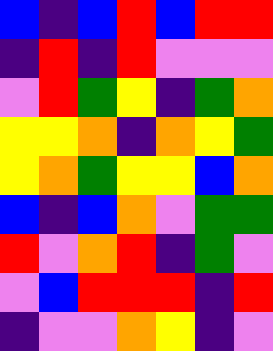[["blue", "indigo", "blue", "red", "blue", "red", "red"], ["indigo", "red", "indigo", "red", "violet", "violet", "violet"], ["violet", "red", "green", "yellow", "indigo", "green", "orange"], ["yellow", "yellow", "orange", "indigo", "orange", "yellow", "green"], ["yellow", "orange", "green", "yellow", "yellow", "blue", "orange"], ["blue", "indigo", "blue", "orange", "violet", "green", "green"], ["red", "violet", "orange", "red", "indigo", "green", "violet"], ["violet", "blue", "red", "red", "red", "indigo", "red"], ["indigo", "violet", "violet", "orange", "yellow", "indigo", "violet"]]